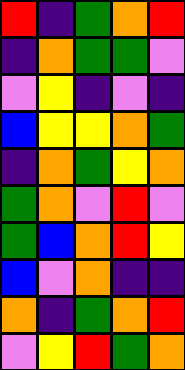[["red", "indigo", "green", "orange", "red"], ["indigo", "orange", "green", "green", "violet"], ["violet", "yellow", "indigo", "violet", "indigo"], ["blue", "yellow", "yellow", "orange", "green"], ["indigo", "orange", "green", "yellow", "orange"], ["green", "orange", "violet", "red", "violet"], ["green", "blue", "orange", "red", "yellow"], ["blue", "violet", "orange", "indigo", "indigo"], ["orange", "indigo", "green", "orange", "red"], ["violet", "yellow", "red", "green", "orange"]]